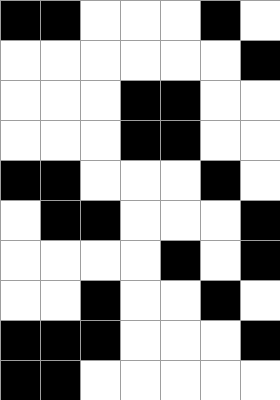[["black", "black", "white", "white", "white", "black", "white"], ["white", "white", "white", "white", "white", "white", "black"], ["white", "white", "white", "black", "black", "white", "white"], ["white", "white", "white", "black", "black", "white", "white"], ["black", "black", "white", "white", "white", "black", "white"], ["white", "black", "black", "white", "white", "white", "black"], ["white", "white", "white", "white", "black", "white", "black"], ["white", "white", "black", "white", "white", "black", "white"], ["black", "black", "black", "white", "white", "white", "black"], ["black", "black", "white", "white", "white", "white", "white"]]